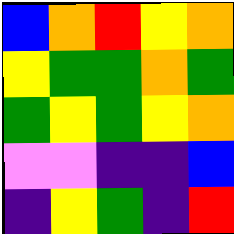[["blue", "orange", "red", "yellow", "orange"], ["yellow", "green", "green", "orange", "green"], ["green", "yellow", "green", "yellow", "orange"], ["violet", "violet", "indigo", "indigo", "blue"], ["indigo", "yellow", "green", "indigo", "red"]]